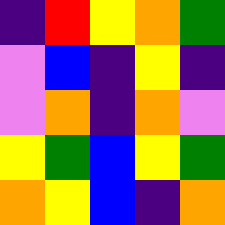[["indigo", "red", "yellow", "orange", "green"], ["violet", "blue", "indigo", "yellow", "indigo"], ["violet", "orange", "indigo", "orange", "violet"], ["yellow", "green", "blue", "yellow", "green"], ["orange", "yellow", "blue", "indigo", "orange"]]